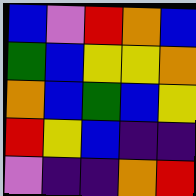[["blue", "violet", "red", "orange", "blue"], ["green", "blue", "yellow", "yellow", "orange"], ["orange", "blue", "green", "blue", "yellow"], ["red", "yellow", "blue", "indigo", "indigo"], ["violet", "indigo", "indigo", "orange", "red"]]